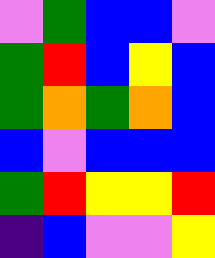[["violet", "green", "blue", "blue", "violet"], ["green", "red", "blue", "yellow", "blue"], ["green", "orange", "green", "orange", "blue"], ["blue", "violet", "blue", "blue", "blue"], ["green", "red", "yellow", "yellow", "red"], ["indigo", "blue", "violet", "violet", "yellow"]]